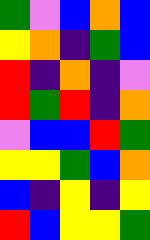[["green", "violet", "blue", "orange", "blue"], ["yellow", "orange", "indigo", "green", "blue"], ["red", "indigo", "orange", "indigo", "violet"], ["red", "green", "red", "indigo", "orange"], ["violet", "blue", "blue", "red", "green"], ["yellow", "yellow", "green", "blue", "orange"], ["blue", "indigo", "yellow", "indigo", "yellow"], ["red", "blue", "yellow", "yellow", "green"]]